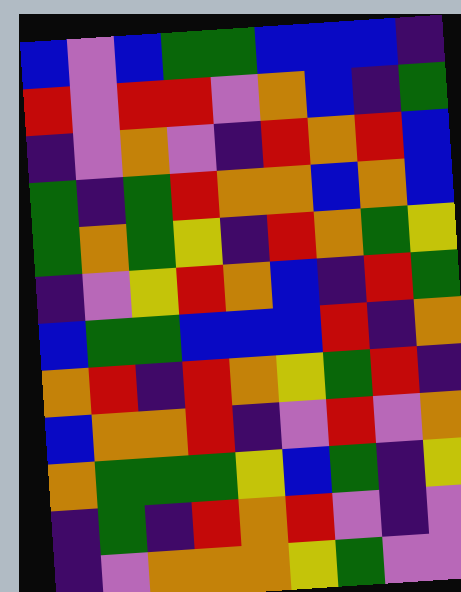[["blue", "violet", "blue", "green", "green", "blue", "blue", "blue", "indigo"], ["red", "violet", "red", "red", "violet", "orange", "blue", "indigo", "green"], ["indigo", "violet", "orange", "violet", "indigo", "red", "orange", "red", "blue"], ["green", "indigo", "green", "red", "orange", "orange", "blue", "orange", "blue"], ["green", "orange", "green", "yellow", "indigo", "red", "orange", "green", "yellow"], ["indigo", "violet", "yellow", "red", "orange", "blue", "indigo", "red", "green"], ["blue", "green", "green", "blue", "blue", "blue", "red", "indigo", "orange"], ["orange", "red", "indigo", "red", "orange", "yellow", "green", "red", "indigo"], ["blue", "orange", "orange", "red", "indigo", "violet", "red", "violet", "orange"], ["orange", "green", "green", "green", "yellow", "blue", "green", "indigo", "yellow"], ["indigo", "green", "indigo", "red", "orange", "red", "violet", "indigo", "violet"], ["indigo", "violet", "orange", "orange", "orange", "yellow", "green", "violet", "violet"]]